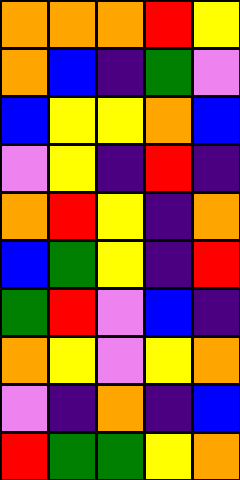[["orange", "orange", "orange", "red", "yellow"], ["orange", "blue", "indigo", "green", "violet"], ["blue", "yellow", "yellow", "orange", "blue"], ["violet", "yellow", "indigo", "red", "indigo"], ["orange", "red", "yellow", "indigo", "orange"], ["blue", "green", "yellow", "indigo", "red"], ["green", "red", "violet", "blue", "indigo"], ["orange", "yellow", "violet", "yellow", "orange"], ["violet", "indigo", "orange", "indigo", "blue"], ["red", "green", "green", "yellow", "orange"]]